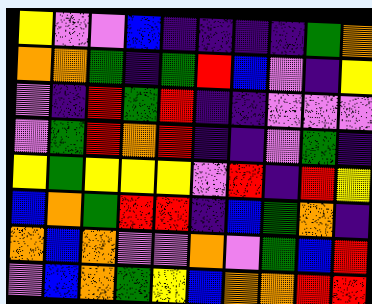[["yellow", "violet", "violet", "blue", "indigo", "indigo", "indigo", "indigo", "green", "orange"], ["orange", "orange", "green", "indigo", "green", "red", "blue", "violet", "indigo", "yellow"], ["violet", "indigo", "red", "green", "red", "indigo", "indigo", "violet", "violet", "violet"], ["violet", "green", "red", "orange", "red", "indigo", "indigo", "violet", "green", "indigo"], ["yellow", "green", "yellow", "yellow", "yellow", "violet", "red", "indigo", "red", "yellow"], ["blue", "orange", "green", "red", "red", "indigo", "blue", "green", "orange", "indigo"], ["orange", "blue", "orange", "violet", "violet", "orange", "violet", "green", "blue", "red"], ["violet", "blue", "orange", "green", "yellow", "blue", "orange", "orange", "red", "red"]]